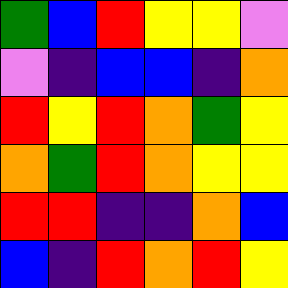[["green", "blue", "red", "yellow", "yellow", "violet"], ["violet", "indigo", "blue", "blue", "indigo", "orange"], ["red", "yellow", "red", "orange", "green", "yellow"], ["orange", "green", "red", "orange", "yellow", "yellow"], ["red", "red", "indigo", "indigo", "orange", "blue"], ["blue", "indigo", "red", "orange", "red", "yellow"]]